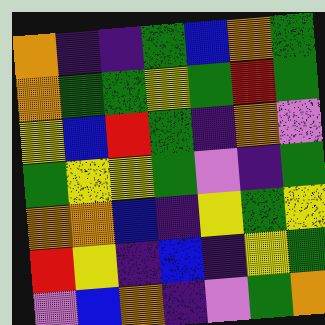[["orange", "indigo", "indigo", "green", "blue", "orange", "green"], ["orange", "green", "green", "yellow", "green", "red", "green"], ["yellow", "blue", "red", "green", "indigo", "orange", "violet"], ["green", "yellow", "yellow", "green", "violet", "indigo", "green"], ["orange", "orange", "blue", "indigo", "yellow", "green", "yellow"], ["red", "yellow", "indigo", "blue", "indigo", "yellow", "green"], ["violet", "blue", "orange", "indigo", "violet", "green", "orange"]]